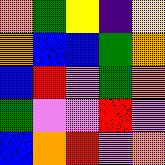[["orange", "green", "yellow", "indigo", "yellow"], ["orange", "blue", "blue", "green", "orange"], ["blue", "red", "violet", "green", "orange"], ["green", "violet", "violet", "red", "violet"], ["blue", "orange", "red", "violet", "orange"]]